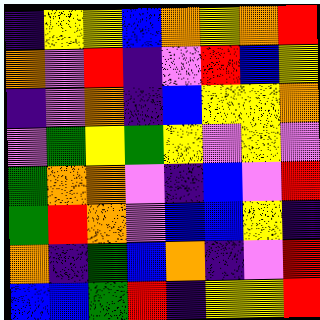[["indigo", "yellow", "yellow", "blue", "orange", "yellow", "orange", "red"], ["orange", "violet", "red", "indigo", "violet", "red", "blue", "yellow"], ["indigo", "violet", "orange", "indigo", "blue", "yellow", "yellow", "orange"], ["violet", "green", "yellow", "green", "yellow", "violet", "yellow", "violet"], ["green", "orange", "orange", "violet", "indigo", "blue", "violet", "red"], ["green", "red", "orange", "violet", "blue", "blue", "yellow", "indigo"], ["orange", "indigo", "green", "blue", "orange", "indigo", "violet", "red"], ["blue", "blue", "green", "red", "indigo", "yellow", "yellow", "red"]]